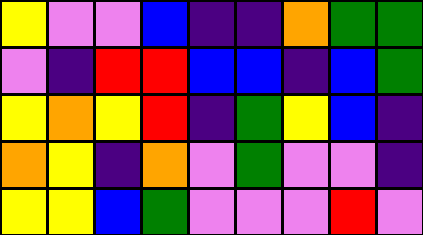[["yellow", "violet", "violet", "blue", "indigo", "indigo", "orange", "green", "green"], ["violet", "indigo", "red", "red", "blue", "blue", "indigo", "blue", "green"], ["yellow", "orange", "yellow", "red", "indigo", "green", "yellow", "blue", "indigo"], ["orange", "yellow", "indigo", "orange", "violet", "green", "violet", "violet", "indigo"], ["yellow", "yellow", "blue", "green", "violet", "violet", "violet", "red", "violet"]]